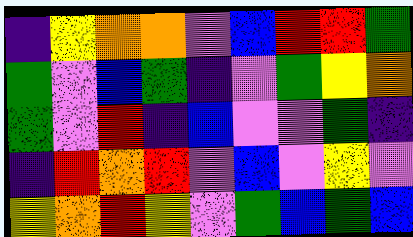[["indigo", "yellow", "orange", "orange", "violet", "blue", "red", "red", "green"], ["green", "violet", "blue", "green", "indigo", "violet", "green", "yellow", "orange"], ["green", "violet", "red", "indigo", "blue", "violet", "violet", "green", "indigo"], ["indigo", "red", "orange", "red", "violet", "blue", "violet", "yellow", "violet"], ["yellow", "orange", "red", "yellow", "violet", "green", "blue", "green", "blue"]]